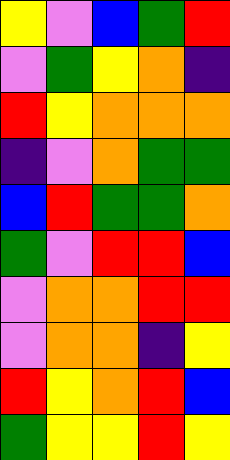[["yellow", "violet", "blue", "green", "red"], ["violet", "green", "yellow", "orange", "indigo"], ["red", "yellow", "orange", "orange", "orange"], ["indigo", "violet", "orange", "green", "green"], ["blue", "red", "green", "green", "orange"], ["green", "violet", "red", "red", "blue"], ["violet", "orange", "orange", "red", "red"], ["violet", "orange", "orange", "indigo", "yellow"], ["red", "yellow", "orange", "red", "blue"], ["green", "yellow", "yellow", "red", "yellow"]]